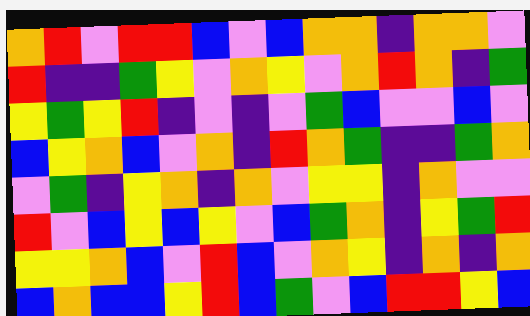[["orange", "red", "violet", "red", "red", "blue", "violet", "blue", "orange", "orange", "indigo", "orange", "orange", "violet"], ["red", "indigo", "indigo", "green", "yellow", "violet", "orange", "yellow", "violet", "orange", "red", "orange", "indigo", "green"], ["yellow", "green", "yellow", "red", "indigo", "violet", "indigo", "violet", "green", "blue", "violet", "violet", "blue", "violet"], ["blue", "yellow", "orange", "blue", "violet", "orange", "indigo", "red", "orange", "green", "indigo", "indigo", "green", "orange"], ["violet", "green", "indigo", "yellow", "orange", "indigo", "orange", "violet", "yellow", "yellow", "indigo", "orange", "violet", "violet"], ["red", "violet", "blue", "yellow", "blue", "yellow", "violet", "blue", "green", "orange", "indigo", "yellow", "green", "red"], ["yellow", "yellow", "orange", "blue", "violet", "red", "blue", "violet", "orange", "yellow", "indigo", "orange", "indigo", "orange"], ["blue", "orange", "blue", "blue", "yellow", "red", "blue", "green", "violet", "blue", "red", "red", "yellow", "blue"]]